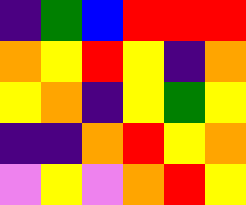[["indigo", "green", "blue", "red", "red", "red"], ["orange", "yellow", "red", "yellow", "indigo", "orange"], ["yellow", "orange", "indigo", "yellow", "green", "yellow"], ["indigo", "indigo", "orange", "red", "yellow", "orange"], ["violet", "yellow", "violet", "orange", "red", "yellow"]]